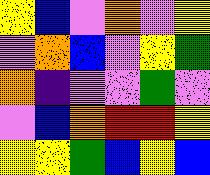[["yellow", "blue", "violet", "orange", "violet", "yellow"], ["violet", "orange", "blue", "violet", "yellow", "green"], ["orange", "indigo", "violet", "violet", "green", "violet"], ["violet", "blue", "orange", "red", "red", "yellow"], ["yellow", "yellow", "green", "blue", "yellow", "blue"]]